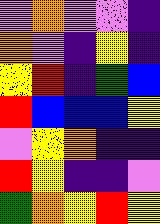[["violet", "orange", "violet", "violet", "indigo"], ["orange", "violet", "indigo", "yellow", "indigo"], ["yellow", "red", "indigo", "green", "blue"], ["red", "blue", "blue", "blue", "yellow"], ["violet", "yellow", "orange", "indigo", "indigo"], ["red", "yellow", "indigo", "indigo", "violet"], ["green", "orange", "yellow", "red", "yellow"]]